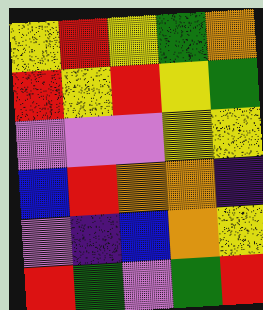[["yellow", "red", "yellow", "green", "orange"], ["red", "yellow", "red", "yellow", "green"], ["violet", "violet", "violet", "yellow", "yellow"], ["blue", "red", "orange", "orange", "indigo"], ["violet", "indigo", "blue", "orange", "yellow"], ["red", "green", "violet", "green", "red"]]